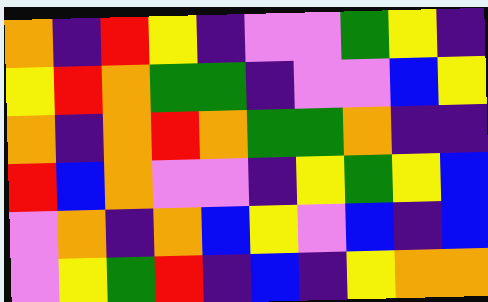[["orange", "indigo", "red", "yellow", "indigo", "violet", "violet", "green", "yellow", "indigo"], ["yellow", "red", "orange", "green", "green", "indigo", "violet", "violet", "blue", "yellow"], ["orange", "indigo", "orange", "red", "orange", "green", "green", "orange", "indigo", "indigo"], ["red", "blue", "orange", "violet", "violet", "indigo", "yellow", "green", "yellow", "blue"], ["violet", "orange", "indigo", "orange", "blue", "yellow", "violet", "blue", "indigo", "blue"], ["violet", "yellow", "green", "red", "indigo", "blue", "indigo", "yellow", "orange", "orange"]]